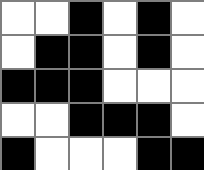[["white", "white", "black", "white", "black", "white"], ["white", "black", "black", "white", "black", "white"], ["black", "black", "black", "white", "white", "white"], ["white", "white", "black", "black", "black", "white"], ["black", "white", "white", "white", "black", "black"]]